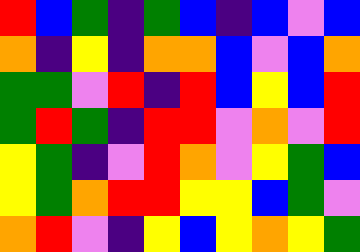[["red", "blue", "green", "indigo", "green", "blue", "indigo", "blue", "violet", "blue"], ["orange", "indigo", "yellow", "indigo", "orange", "orange", "blue", "violet", "blue", "orange"], ["green", "green", "violet", "red", "indigo", "red", "blue", "yellow", "blue", "red"], ["green", "red", "green", "indigo", "red", "red", "violet", "orange", "violet", "red"], ["yellow", "green", "indigo", "violet", "red", "orange", "violet", "yellow", "green", "blue"], ["yellow", "green", "orange", "red", "red", "yellow", "yellow", "blue", "green", "violet"], ["orange", "red", "violet", "indigo", "yellow", "blue", "yellow", "orange", "yellow", "green"]]